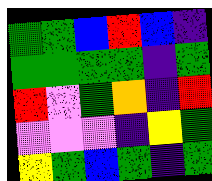[["green", "green", "blue", "red", "blue", "indigo"], ["green", "green", "green", "green", "indigo", "green"], ["red", "violet", "green", "orange", "indigo", "red"], ["violet", "violet", "violet", "indigo", "yellow", "green"], ["yellow", "green", "blue", "green", "indigo", "green"]]